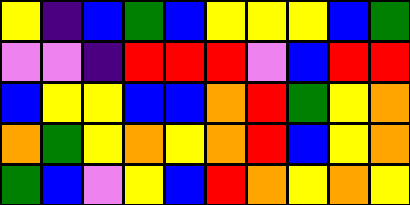[["yellow", "indigo", "blue", "green", "blue", "yellow", "yellow", "yellow", "blue", "green"], ["violet", "violet", "indigo", "red", "red", "red", "violet", "blue", "red", "red"], ["blue", "yellow", "yellow", "blue", "blue", "orange", "red", "green", "yellow", "orange"], ["orange", "green", "yellow", "orange", "yellow", "orange", "red", "blue", "yellow", "orange"], ["green", "blue", "violet", "yellow", "blue", "red", "orange", "yellow", "orange", "yellow"]]